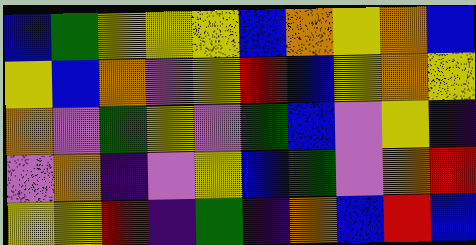[["blue", "green", "yellow", "yellow", "yellow", "blue", "orange", "yellow", "orange", "blue"], ["yellow", "blue", "orange", "violet", "yellow", "red", "blue", "yellow", "orange", "yellow"], ["orange", "violet", "green", "yellow", "violet", "green", "blue", "violet", "yellow", "indigo"], ["violet", "orange", "indigo", "violet", "yellow", "blue", "green", "violet", "orange", "red"], ["yellow", "yellow", "red", "indigo", "green", "indigo", "orange", "blue", "red", "blue"]]